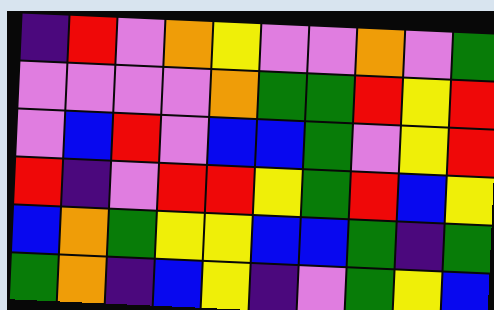[["indigo", "red", "violet", "orange", "yellow", "violet", "violet", "orange", "violet", "green"], ["violet", "violet", "violet", "violet", "orange", "green", "green", "red", "yellow", "red"], ["violet", "blue", "red", "violet", "blue", "blue", "green", "violet", "yellow", "red"], ["red", "indigo", "violet", "red", "red", "yellow", "green", "red", "blue", "yellow"], ["blue", "orange", "green", "yellow", "yellow", "blue", "blue", "green", "indigo", "green"], ["green", "orange", "indigo", "blue", "yellow", "indigo", "violet", "green", "yellow", "blue"]]